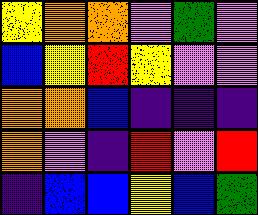[["yellow", "orange", "orange", "violet", "green", "violet"], ["blue", "yellow", "red", "yellow", "violet", "violet"], ["orange", "orange", "blue", "indigo", "indigo", "indigo"], ["orange", "violet", "indigo", "red", "violet", "red"], ["indigo", "blue", "blue", "yellow", "blue", "green"]]